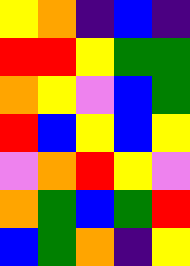[["yellow", "orange", "indigo", "blue", "indigo"], ["red", "red", "yellow", "green", "green"], ["orange", "yellow", "violet", "blue", "green"], ["red", "blue", "yellow", "blue", "yellow"], ["violet", "orange", "red", "yellow", "violet"], ["orange", "green", "blue", "green", "red"], ["blue", "green", "orange", "indigo", "yellow"]]